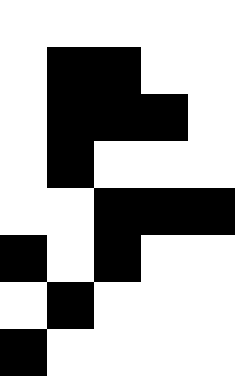[["white", "white", "white", "white", "white"], ["white", "black", "black", "white", "white"], ["white", "black", "black", "black", "white"], ["white", "black", "white", "white", "white"], ["white", "white", "black", "black", "black"], ["black", "white", "black", "white", "white"], ["white", "black", "white", "white", "white"], ["black", "white", "white", "white", "white"]]